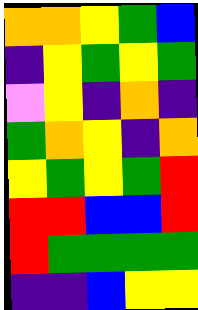[["orange", "orange", "yellow", "green", "blue"], ["indigo", "yellow", "green", "yellow", "green"], ["violet", "yellow", "indigo", "orange", "indigo"], ["green", "orange", "yellow", "indigo", "orange"], ["yellow", "green", "yellow", "green", "red"], ["red", "red", "blue", "blue", "red"], ["red", "green", "green", "green", "green"], ["indigo", "indigo", "blue", "yellow", "yellow"]]